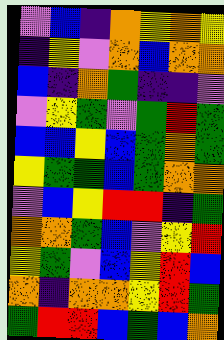[["violet", "blue", "indigo", "orange", "yellow", "orange", "yellow"], ["indigo", "yellow", "violet", "orange", "blue", "orange", "orange"], ["blue", "indigo", "orange", "green", "indigo", "indigo", "violet"], ["violet", "yellow", "green", "violet", "green", "red", "green"], ["blue", "blue", "yellow", "blue", "green", "orange", "green"], ["yellow", "green", "green", "blue", "green", "orange", "orange"], ["violet", "blue", "yellow", "red", "red", "indigo", "green"], ["orange", "orange", "green", "blue", "violet", "yellow", "red"], ["yellow", "green", "violet", "blue", "yellow", "red", "blue"], ["orange", "indigo", "orange", "orange", "yellow", "red", "green"], ["green", "red", "red", "blue", "green", "blue", "orange"]]